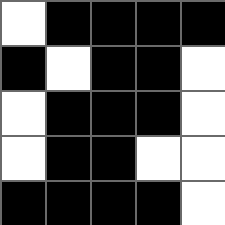[["white", "black", "black", "black", "black"], ["black", "white", "black", "black", "white"], ["white", "black", "black", "black", "white"], ["white", "black", "black", "white", "white"], ["black", "black", "black", "black", "white"]]